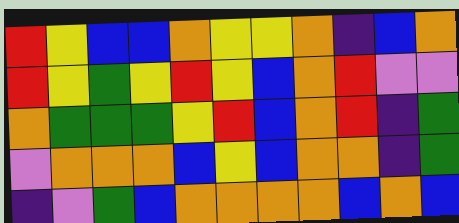[["red", "yellow", "blue", "blue", "orange", "yellow", "yellow", "orange", "indigo", "blue", "orange"], ["red", "yellow", "green", "yellow", "red", "yellow", "blue", "orange", "red", "violet", "violet"], ["orange", "green", "green", "green", "yellow", "red", "blue", "orange", "red", "indigo", "green"], ["violet", "orange", "orange", "orange", "blue", "yellow", "blue", "orange", "orange", "indigo", "green"], ["indigo", "violet", "green", "blue", "orange", "orange", "orange", "orange", "blue", "orange", "blue"]]